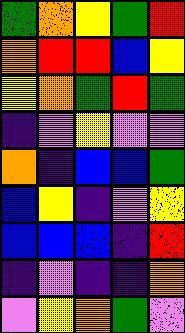[["green", "orange", "yellow", "green", "red"], ["orange", "red", "red", "blue", "yellow"], ["yellow", "orange", "green", "red", "green"], ["indigo", "violet", "yellow", "violet", "violet"], ["orange", "indigo", "blue", "blue", "green"], ["blue", "yellow", "indigo", "violet", "yellow"], ["blue", "blue", "blue", "indigo", "red"], ["indigo", "violet", "indigo", "indigo", "orange"], ["violet", "yellow", "orange", "green", "violet"]]